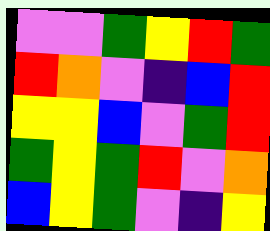[["violet", "violet", "green", "yellow", "red", "green"], ["red", "orange", "violet", "indigo", "blue", "red"], ["yellow", "yellow", "blue", "violet", "green", "red"], ["green", "yellow", "green", "red", "violet", "orange"], ["blue", "yellow", "green", "violet", "indigo", "yellow"]]